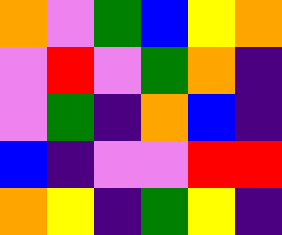[["orange", "violet", "green", "blue", "yellow", "orange"], ["violet", "red", "violet", "green", "orange", "indigo"], ["violet", "green", "indigo", "orange", "blue", "indigo"], ["blue", "indigo", "violet", "violet", "red", "red"], ["orange", "yellow", "indigo", "green", "yellow", "indigo"]]